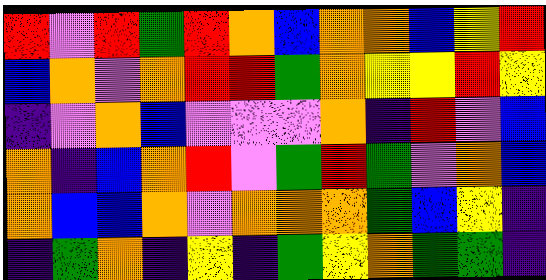[["red", "violet", "red", "green", "red", "orange", "blue", "orange", "orange", "blue", "yellow", "red"], ["blue", "orange", "violet", "orange", "red", "red", "green", "orange", "yellow", "yellow", "red", "yellow"], ["indigo", "violet", "orange", "blue", "violet", "violet", "violet", "orange", "indigo", "red", "violet", "blue"], ["orange", "indigo", "blue", "orange", "red", "violet", "green", "red", "green", "violet", "orange", "blue"], ["orange", "blue", "blue", "orange", "violet", "orange", "orange", "orange", "green", "blue", "yellow", "indigo"], ["indigo", "green", "orange", "indigo", "yellow", "indigo", "green", "yellow", "orange", "green", "green", "indigo"]]